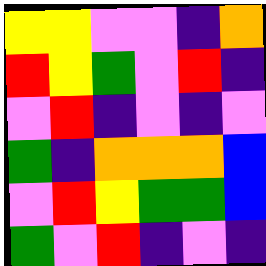[["yellow", "yellow", "violet", "violet", "indigo", "orange"], ["red", "yellow", "green", "violet", "red", "indigo"], ["violet", "red", "indigo", "violet", "indigo", "violet"], ["green", "indigo", "orange", "orange", "orange", "blue"], ["violet", "red", "yellow", "green", "green", "blue"], ["green", "violet", "red", "indigo", "violet", "indigo"]]